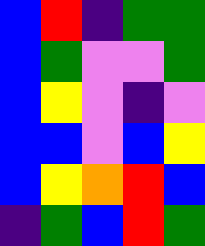[["blue", "red", "indigo", "green", "green"], ["blue", "green", "violet", "violet", "green"], ["blue", "yellow", "violet", "indigo", "violet"], ["blue", "blue", "violet", "blue", "yellow"], ["blue", "yellow", "orange", "red", "blue"], ["indigo", "green", "blue", "red", "green"]]